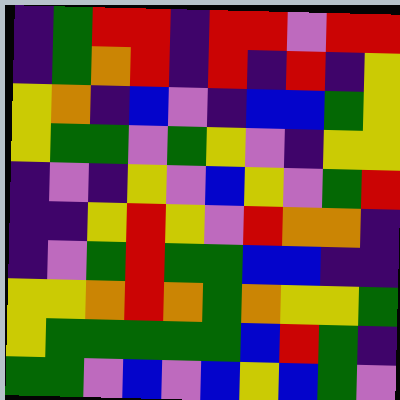[["indigo", "green", "red", "red", "indigo", "red", "red", "violet", "red", "red"], ["indigo", "green", "orange", "red", "indigo", "red", "indigo", "red", "indigo", "yellow"], ["yellow", "orange", "indigo", "blue", "violet", "indigo", "blue", "blue", "green", "yellow"], ["yellow", "green", "green", "violet", "green", "yellow", "violet", "indigo", "yellow", "yellow"], ["indigo", "violet", "indigo", "yellow", "violet", "blue", "yellow", "violet", "green", "red"], ["indigo", "indigo", "yellow", "red", "yellow", "violet", "red", "orange", "orange", "indigo"], ["indigo", "violet", "green", "red", "green", "green", "blue", "blue", "indigo", "indigo"], ["yellow", "yellow", "orange", "red", "orange", "green", "orange", "yellow", "yellow", "green"], ["yellow", "green", "green", "green", "green", "green", "blue", "red", "green", "indigo"], ["green", "green", "violet", "blue", "violet", "blue", "yellow", "blue", "green", "violet"]]